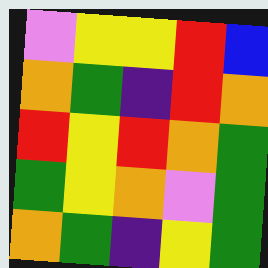[["violet", "yellow", "yellow", "red", "blue"], ["orange", "green", "indigo", "red", "orange"], ["red", "yellow", "red", "orange", "green"], ["green", "yellow", "orange", "violet", "green"], ["orange", "green", "indigo", "yellow", "green"]]